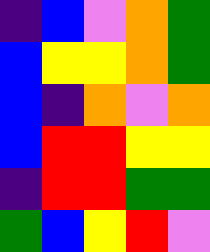[["indigo", "blue", "violet", "orange", "green"], ["blue", "yellow", "yellow", "orange", "green"], ["blue", "indigo", "orange", "violet", "orange"], ["blue", "red", "red", "yellow", "yellow"], ["indigo", "red", "red", "green", "green"], ["green", "blue", "yellow", "red", "violet"]]